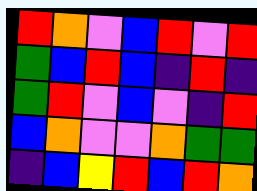[["red", "orange", "violet", "blue", "red", "violet", "red"], ["green", "blue", "red", "blue", "indigo", "red", "indigo"], ["green", "red", "violet", "blue", "violet", "indigo", "red"], ["blue", "orange", "violet", "violet", "orange", "green", "green"], ["indigo", "blue", "yellow", "red", "blue", "red", "orange"]]